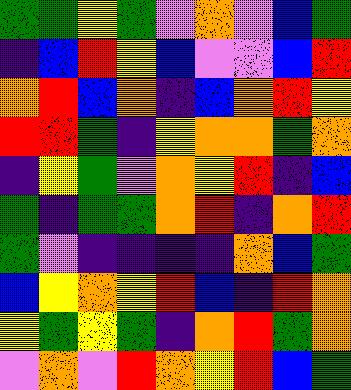[["green", "green", "yellow", "green", "violet", "orange", "violet", "blue", "green"], ["indigo", "blue", "red", "yellow", "blue", "violet", "violet", "blue", "red"], ["orange", "red", "blue", "orange", "indigo", "blue", "orange", "red", "yellow"], ["red", "red", "green", "indigo", "yellow", "orange", "orange", "green", "orange"], ["indigo", "yellow", "green", "violet", "orange", "yellow", "red", "indigo", "blue"], ["green", "indigo", "green", "green", "orange", "red", "indigo", "orange", "red"], ["green", "violet", "indigo", "indigo", "indigo", "indigo", "orange", "blue", "green"], ["blue", "yellow", "orange", "yellow", "red", "blue", "indigo", "red", "orange"], ["yellow", "green", "yellow", "green", "indigo", "orange", "red", "green", "orange"], ["violet", "orange", "violet", "red", "orange", "yellow", "red", "blue", "green"]]